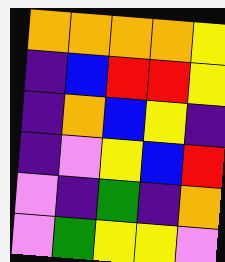[["orange", "orange", "orange", "orange", "yellow"], ["indigo", "blue", "red", "red", "yellow"], ["indigo", "orange", "blue", "yellow", "indigo"], ["indigo", "violet", "yellow", "blue", "red"], ["violet", "indigo", "green", "indigo", "orange"], ["violet", "green", "yellow", "yellow", "violet"]]